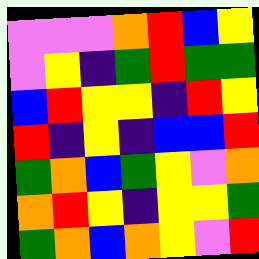[["violet", "violet", "violet", "orange", "red", "blue", "yellow"], ["violet", "yellow", "indigo", "green", "red", "green", "green"], ["blue", "red", "yellow", "yellow", "indigo", "red", "yellow"], ["red", "indigo", "yellow", "indigo", "blue", "blue", "red"], ["green", "orange", "blue", "green", "yellow", "violet", "orange"], ["orange", "red", "yellow", "indigo", "yellow", "yellow", "green"], ["green", "orange", "blue", "orange", "yellow", "violet", "red"]]